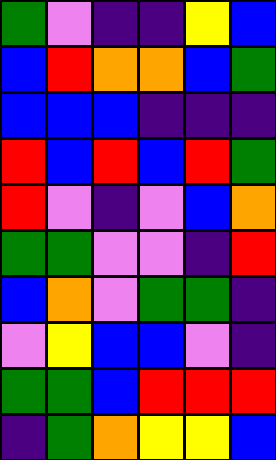[["green", "violet", "indigo", "indigo", "yellow", "blue"], ["blue", "red", "orange", "orange", "blue", "green"], ["blue", "blue", "blue", "indigo", "indigo", "indigo"], ["red", "blue", "red", "blue", "red", "green"], ["red", "violet", "indigo", "violet", "blue", "orange"], ["green", "green", "violet", "violet", "indigo", "red"], ["blue", "orange", "violet", "green", "green", "indigo"], ["violet", "yellow", "blue", "blue", "violet", "indigo"], ["green", "green", "blue", "red", "red", "red"], ["indigo", "green", "orange", "yellow", "yellow", "blue"]]